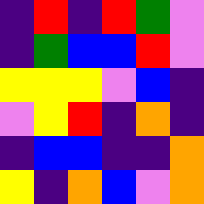[["indigo", "red", "indigo", "red", "green", "violet"], ["indigo", "green", "blue", "blue", "red", "violet"], ["yellow", "yellow", "yellow", "violet", "blue", "indigo"], ["violet", "yellow", "red", "indigo", "orange", "indigo"], ["indigo", "blue", "blue", "indigo", "indigo", "orange"], ["yellow", "indigo", "orange", "blue", "violet", "orange"]]